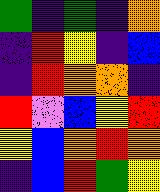[["green", "indigo", "green", "indigo", "orange"], ["indigo", "red", "yellow", "indigo", "blue"], ["indigo", "red", "orange", "orange", "indigo"], ["red", "violet", "blue", "yellow", "red"], ["yellow", "blue", "orange", "red", "orange"], ["indigo", "blue", "red", "green", "yellow"]]